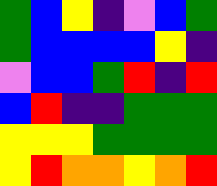[["green", "blue", "yellow", "indigo", "violet", "blue", "green"], ["green", "blue", "blue", "blue", "blue", "yellow", "indigo"], ["violet", "blue", "blue", "green", "red", "indigo", "red"], ["blue", "red", "indigo", "indigo", "green", "green", "green"], ["yellow", "yellow", "yellow", "green", "green", "green", "green"], ["yellow", "red", "orange", "orange", "yellow", "orange", "red"]]